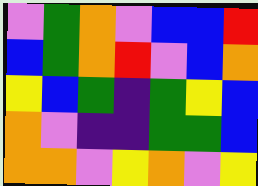[["violet", "green", "orange", "violet", "blue", "blue", "red"], ["blue", "green", "orange", "red", "violet", "blue", "orange"], ["yellow", "blue", "green", "indigo", "green", "yellow", "blue"], ["orange", "violet", "indigo", "indigo", "green", "green", "blue"], ["orange", "orange", "violet", "yellow", "orange", "violet", "yellow"]]